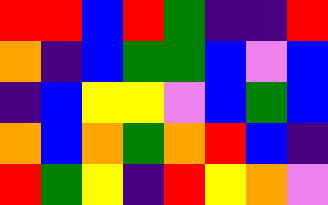[["red", "red", "blue", "red", "green", "indigo", "indigo", "red"], ["orange", "indigo", "blue", "green", "green", "blue", "violet", "blue"], ["indigo", "blue", "yellow", "yellow", "violet", "blue", "green", "blue"], ["orange", "blue", "orange", "green", "orange", "red", "blue", "indigo"], ["red", "green", "yellow", "indigo", "red", "yellow", "orange", "violet"]]